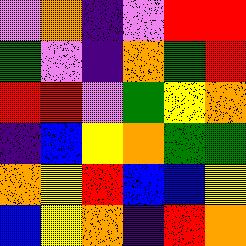[["violet", "orange", "indigo", "violet", "red", "red"], ["green", "violet", "indigo", "orange", "green", "red"], ["red", "red", "violet", "green", "yellow", "orange"], ["indigo", "blue", "yellow", "orange", "green", "green"], ["orange", "yellow", "red", "blue", "blue", "yellow"], ["blue", "yellow", "orange", "indigo", "red", "orange"]]